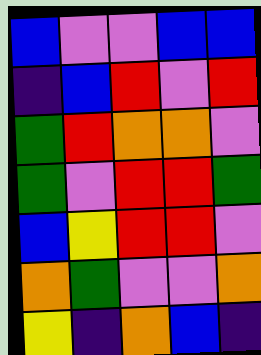[["blue", "violet", "violet", "blue", "blue"], ["indigo", "blue", "red", "violet", "red"], ["green", "red", "orange", "orange", "violet"], ["green", "violet", "red", "red", "green"], ["blue", "yellow", "red", "red", "violet"], ["orange", "green", "violet", "violet", "orange"], ["yellow", "indigo", "orange", "blue", "indigo"]]